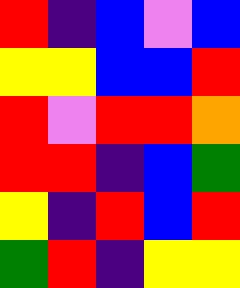[["red", "indigo", "blue", "violet", "blue"], ["yellow", "yellow", "blue", "blue", "red"], ["red", "violet", "red", "red", "orange"], ["red", "red", "indigo", "blue", "green"], ["yellow", "indigo", "red", "blue", "red"], ["green", "red", "indigo", "yellow", "yellow"]]